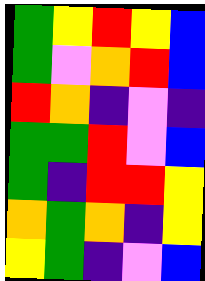[["green", "yellow", "red", "yellow", "blue"], ["green", "violet", "orange", "red", "blue"], ["red", "orange", "indigo", "violet", "indigo"], ["green", "green", "red", "violet", "blue"], ["green", "indigo", "red", "red", "yellow"], ["orange", "green", "orange", "indigo", "yellow"], ["yellow", "green", "indigo", "violet", "blue"]]